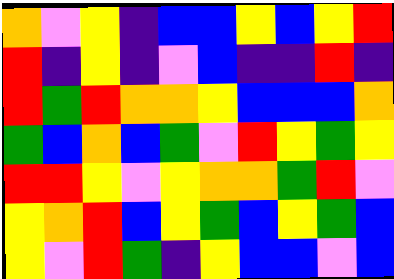[["orange", "violet", "yellow", "indigo", "blue", "blue", "yellow", "blue", "yellow", "red"], ["red", "indigo", "yellow", "indigo", "violet", "blue", "indigo", "indigo", "red", "indigo"], ["red", "green", "red", "orange", "orange", "yellow", "blue", "blue", "blue", "orange"], ["green", "blue", "orange", "blue", "green", "violet", "red", "yellow", "green", "yellow"], ["red", "red", "yellow", "violet", "yellow", "orange", "orange", "green", "red", "violet"], ["yellow", "orange", "red", "blue", "yellow", "green", "blue", "yellow", "green", "blue"], ["yellow", "violet", "red", "green", "indigo", "yellow", "blue", "blue", "violet", "blue"]]